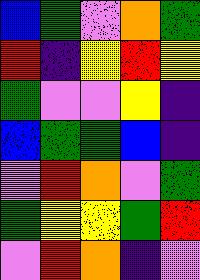[["blue", "green", "violet", "orange", "green"], ["red", "indigo", "yellow", "red", "yellow"], ["green", "violet", "violet", "yellow", "indigo"], ["blue", "green", "green", "blue", "indigo"], ["violet", "red", "orange", "violet", "green"], ["green", "yellow", "yellow", "green", "red"], ["violet", "red", "orange", "indigo", "violet"]]